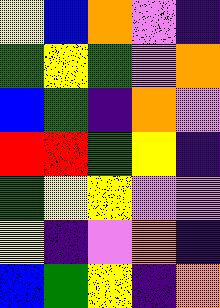[["yellow", "blue", "orange", "violet", "indigo"], ["green", "yellow", "green", "violet", "orange"], ["blue", "green", "indigo", "orange", "violet"], ["red", "red", "green", "yellow", "indigo"], ["green", "yellow", "yellow", "violet", "violet"], ["yellow", "indigo", "violet", "orange", "indigo"], ["blue", "green", "yellow", "indigo", "orange"]]